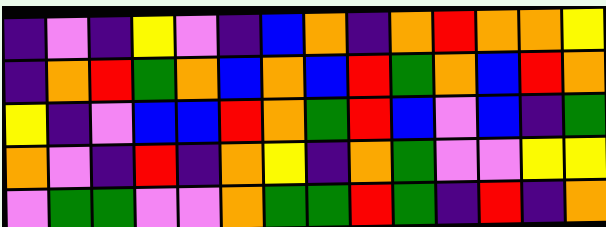[["indigo", "violet", "indigo", "yellow", "violet", "indigo", "blue", "orange", "indigo", "orange", "red", "orange", "orange", "yellow"], ["indigo", "orange", "red", "green", "orange", "blue", "orange", "blue", "red", "green", "orange", "blue", "red", "orange"], ["yellow", "indigo", "violet", "blue", "blue", "red", "orange", "green", "red", "blue", "violet", "blue", "indigo", "green"], ["orange", "violet", "indigo", "red", "indigo", "orange", "yellow", "indigo", "orange", "green", "violet", "violet", "yellow", "yellow"], ["violet", "green", "green", "violet", "violet", "orange", "green", "green", "red", "green", "indigo", "red", "indigo", "orange"]]